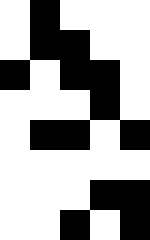[["white", "black", "white", "white", "white"], ["white", "black", "black", "white", "white"], ["black", "white", "black", "black", "white"], ["white", "white", "white", "black", "white"], ["white", "black", "black", "white", "black"], ["white", "white", "white", "white", "white"], ["white", "white", "white", "black", "black"], ["white", "white", "black", "white", "black"]]